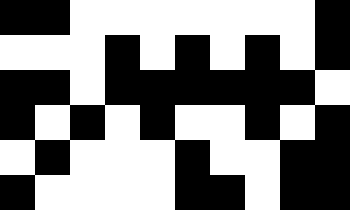[["black", "black", "white", "white", "white", "white", "white", "white", "white", "black"], ["white", "white", "white", "black", "white", "black", "white", "black", "white", "black"], ["black", "black", "white", "black", "black", "black", "black", "black", "black", "white"], ["black", "white", "black", "white", "black", "white", "white", "black", "white", "black"], ["white", "black", "white", "white", "white", "black", "white", "white", "black", "black"], ["black", "white", "white", "white", "white", "black", "black", "white", "black", "black"]]